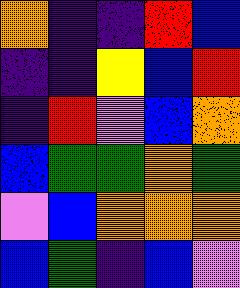[["orange", "indigo", "indigo", "red", "blue"], ["indigo", "indigo", "yellow", "blue", "red"], ["indigo", "red", "violet", "blue", "orange"], ["blue", "green", "green", "orange", "green"], ["violet", "blue", "orange", "orange", "orange"], ["blue", "green", "indigo", "blue", "violet"]]